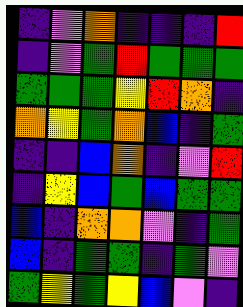[["indigo", "violet", "orange", "indigo", "indigo", "indigo", "red"], ["indigo", "violet", "green", "red", "green", "green", "green"], ["green", "green", "green", "yellow", "red", "orange", "indigo"], ["orange", "yellow", "green", "orange", "blue", "indigo", "green"], ["indigo", "indigo", "blue", "orange", "indigo", "violet", "red"], ["indigo", "yellow", "blue", "green", "blue", "green", "green"], ["blue", "indigo", "orange", "orange", "violet", "indigo", "green"], ["blue", "indigo", "green", "green", "indigo", "green", "violet"], ["green", "yellow", "green", "yellow", "blue", "violet", "indigo"]]